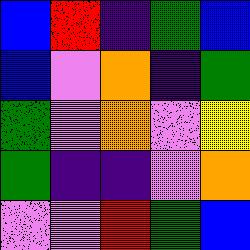[["blue", "red", "indigo", "green", "blue"], ["blue", "violet", "orange", "indigo", "green"], ["green", "violet", "orange", "violet", "yellow"], ["green", "indigo", "indigo", "violet", "orange"], ["violet", "violet", "red", "green", "blue"]]